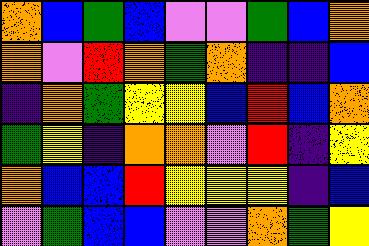[["orange", "blue", "green", "blue", "violet", "violet", "green", "blue", "orange"], ["orange", "violet", "red", "orange", "green", "orange", "indigo", "indigo", "blue"], ["indigo", "orange", "green", "yellow", "yellow", "blue", "red", "blue", "orange"], ["green", "yellow", "indigo", "orange", "orange", "violet", "red", "indigo", "yellow"], ["orange", "blue", "blue", "red", "yellow", "yellow", "yellow", "indigo", "blue"], ["violet", "green", "blue", "blue", "violet", "violet", "orange", "green", "yellow"]]